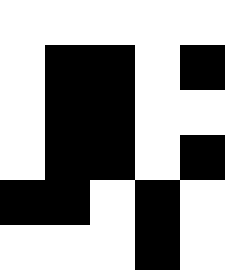[["white", "white", "white", "white", "white"], ["white", "black", "black", "white", "black"], ["white", "black", "black", "white", "white"], ["white", "black", "black", "white", "black"], ["black", "black", "white", "black", "white"], ["white", "white", "white", "black", "white"]]